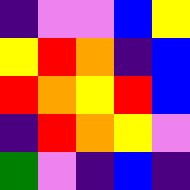[["indigo", "violet", "violet", "blue", "yellow"], ["yellow", "red", "orange", "indigo", "blue"], ["red", "orange", "yellow", "red", "blue"], ["indigo", "red", "orange", "yellow", "violet"], ["green", "violet", "indigo", "blue", "indigo"]]